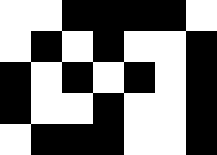[["white", "white", "black", "black", "black", "black", "white"], ["white", "black", "white", "black", "white", "white", "black"], ["black", "white", "black", "white", "black", "white", "black"], ["black", "white", "white", "black", "white", "white", "black"], ["white", "black", "black", "black", "white", "white", "black"]]